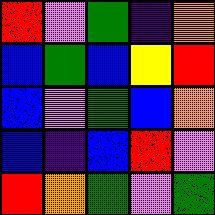[["red", "violet", "green", "indigo", "orange"], ["blue", "green", "blue", "yellow", "red"], ["blue", "violet", "green", "blue", "orange"], ["blue", "indigo", "blue", "red", "violet"], ["red", "orange", "green", "violet", "green"]]